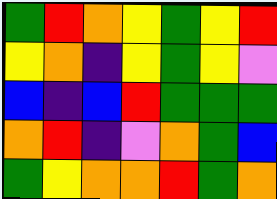[["green", "red", "orange", "yellow", "green", "yellow", "red"], ["yellow", "orange", "indigo", "yellow", "green", "yellow", "violet"], ["blue", "indigo", "blue", "red", "green", "green", "green"], ["orange", "red", "indigo", "violet", "orange", "green", "blue"], ["green", "yellow", "orange", "orange", "red", "green", "orange"]]